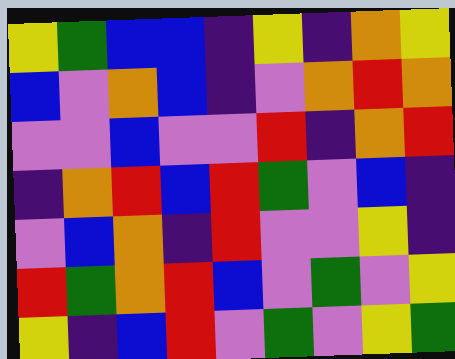[["yellow", "green", "blue", "blue", "indigo", "yellow", "indigo", "orange", "yellow"], ["blue", "violet", "orange", "blue", "indigo", "violet", "orange", "red", "orange"], ["violet", "violet", "blue", "violet", "violet", "red", "indigo", "orange", "red"], ["indigo", "orange", "red", "blue", "red", "green", "violet", "blue", "indigo"], ["violet", "blue", "orange", "indigo", "red", "violet", "violet", "yellow", "indigo"], ["red", "green", "orange", "red", "blue", "violet", "green", "violet", "yellow"], ["yellow", "indigo", "blue", "red", "violet", "green", "violet", "yellow", "green"]]